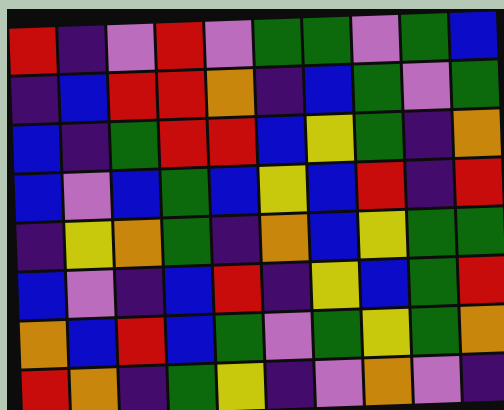[["red", "indigo", "violet", "red", "violet", "green", "green", "violet", "green", "blue"], ["indigo", "blue", "red", "red", "orange", "indigo", "blue", "green", "violet", "green"], ["blue", "indigo", "green", "red", "red", "blue", "yellow", "green", "indigo", "orange"], ["blue", "violet", "blue", "green", "blue", "yellow", "blue", "red", "indigo", "red"], ["indigo", "yellow", "orange", "green", "indigo", "orange", "blue", "yellow", "green", "green"], ["blue", "violet", "indigo", "blue", "red", "indigo", "yellow", "blue", "green", "red"], ["orange", "blue", "red", "blue", "green", "violet", "green", "yellow", "green", "orange"], ["red", "orange", "indigo", "green", "yellow", "indigo", "violet", "orange", "violet", "indigo"]]